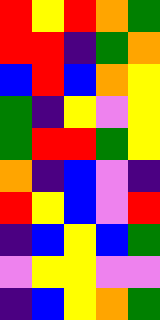[["red", "yellow", "red", "orange", "green"], ["red", "red", "indigo", "green", "orange"], ["blue", "red", "blue", "orange", "yellow"], ["green", "indigo", "yellow", "violet", "yellow"], ["green", "red", "red", "green", "yellow"], ["orange", "indigo", "blue", "violet", "indigo"], ["red", "yellow", "blue", "violet", "red"], ["indigo", "blue", "yellow", "blue", "green"], ["violet", "yellow", "yellow", "violet", "violet"], ["indigo", "blue", "yellow", "orange", "green"]]